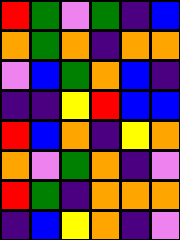[["red", "green", "violet", "green", "indigo", "blue"], ["orange", "green", "orange", "indigo", "orange", "orange"], ["violet", "blue", "green", "orange", "blue", "indigo"], ["indigo", "indigo", "yellow", "red", "blue", "blue"], ["red", "blue", "orange", "indigo", "yellow", "orange"], ["orange", "violet", "green", "orange", "indigo", "violet"], ["red", "green", "indigo", "orange", "orange", "orange"], ["indigo", "blue", "yellow", "orange", "indigo", "violet"]]